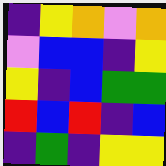[["indigo", "yellow", "orange", "violet", "orange"], ["violet", "blue", "blue", "indigo", "yellow"], ["yellow", "indigo", "blue", "green", "green"], ["red", "blue", "red", "indigo", "blue"], ["indigo", "green", "indigo", "yellow", "yellow"]]